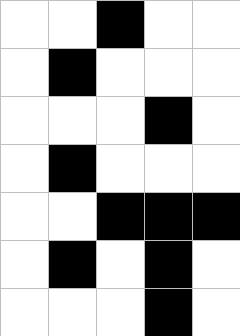[["white", "white", "black", "white", "white"], ["white", "black", "white", "white", "white"], ["white", "white", "white", "black", "white"], ["white", "black", "white", "white", "white"], ["white", "white", "black", "black", "black"], ["white", "black", "white", "black", "white"], ["white", "white", "white", "black", "white"]]